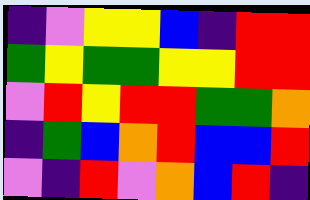[["indigo", "violet", "yellow", "yellow", "blue", "indigo", "red", "red"], ["green", "yellow", "green", "green", "yellow", "yellow", "red", "red"], ["violet", "red", "yellow", "red", "red", "green", "green", "orange"], ["indigo", "green", "blue", "orange", "red", "blue", "blue", "red"], ["violet", "indigo", "red", "violet", "orange", "blue", "red", "indigo"]]